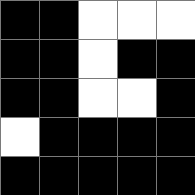[["black", "black", "white", "white", "white"], ["black", "black", "white", "black", "black"], ["black", "black", "white", "white", "black"], ["white", "black", "black", "black", "black"], ["black", "black", "black", "black", "black"]]